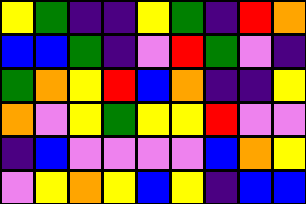[["yellow", "green", "indigo", "indigo", "yellow", "green", "indigo", "red", "orange"], ["blue", "blue", "green", "indigo", "violet", "red", "green", "violet", "indigo"], ["green", "orange", "yellow", "red", "blue", "orange", "indigo", "indigo", "yellow"], ["orange", "violet", "yellow", "green", "yellow", "yellow", "red", "violet", "violet"], ["indigo", "blue", "violet", "violet", "violet", "violet", "blue", "orange", "yellow"], ["violet", "yellow", "orange", "yellow", "blue", "yellow", "indigo", "blue", "blue"]]